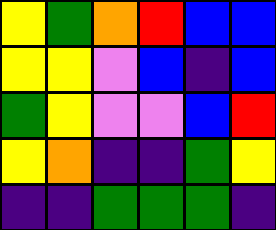[["yellow", "green", "orange", "red", "blue", "blue"], ["yellow", "yellow", "violet", "blue", "indigo", "blue"], ["green", "yellow", "violet", "violet", "blue", "red"], ["yellow", "orange", "indigo", "indigo", "green", "yellow"], ["indigo", "indigo", "green", "green", "green", "indigo"]]